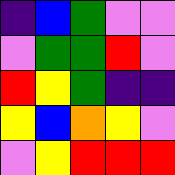[["indigo", "blue", "green", "violet", "violet"], ["violet", "green", "green", "red", "violet"], ["red", "yellow", "green", "indigo", "indigo"], ["yellow", "blue", "orange", "yellow", "violet"], ["violet", "yellow", "red", "red", "red"]]